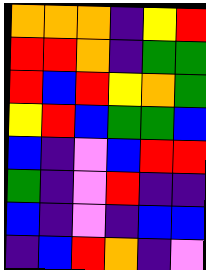[["orange", "orange", "orange", "indigo", "yellow", "red"], ["red", "red", "orange", "indigo", "green", "green"], ["red", "blue", "red", "yellow", "orange", "green"], ["yellow", "red", "blue", "green", "green", "blue"], ["blue", "indigo", "violet", "blue", "red", "red"], ["green", "indigo", "violet", "red", "indigo", "indigo"], ["blue", "indigo", "violet", "indigo", "blue", "blue"], ["indigo", "blue", "red", "orange", "indigo", "violet"]]